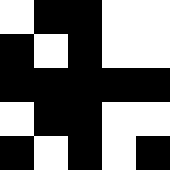[["white", "black", "black", "white", "white"], ["black", "white", "black", "white", "white"], ["black", "black", "black", "black", "black"], ["white", "black", "black", "white", "white"], ["black", "white", "black", "white", "black"]]